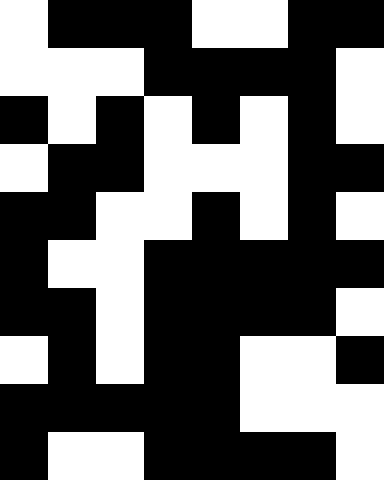[["white", "black", "black", "black", "white", "white", "black", "black"], ["white", "white", "white", "black", "black", "black", "black", "white"], ["black", "white", "black", "white", "black", "white", "black", "white"], ["white", "black", "black", "white", "white", "white", "black", "black"], ["black", "black", "white", "white", "black", "white", "black", "white"], ["black", "white", "white", "black", "black", "black", "black", "black"], ["black", "black", "white", "black", "black", "black", "black", "white"], ["white", "black", "white", "black", "black", "white", "white", "black"], ["black", "black", "black", "black", "black", "white", "white", "white"], ["black", "white", "white", "black", "black", "black", "black", "white"]]